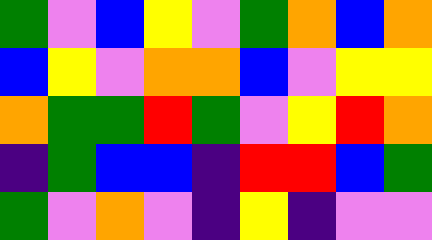[["green", "violet", "blue", "yellow", "violet", "green", "orange", "blue", "orange"], ["blue", "yellow", "violet", "orange", "orange", "blue", "violet", "yellow", "yellow"], ["orange", "green", "green", "red", "green", "violet", "yellow", "red", "orange"], ["indigo", "green", "blue", "blue", "indigo", "red", "red", "blue", "green"], ["green", "violet", "orange", "violet", "indigo", "yellow", "indigo", "violet", "violet"]]